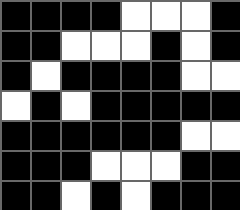[["black", "black", "black", "black", "white", "white", "white", "black"], ["black", "black", "white", "white", "white", "black", "white", "black"], ["black", "white", "black", "black", "black", "black", "white", "white"], ["white", "black", "white", "black", "black", "black", "black", "black"], ["black", "black", "black", "black", "black", "black", "white", "white"], ["black", "black", "black", "white", "white", "white", "black", "black"], ["black", "black", "white", "black", "white", "black", "black", "black"]]